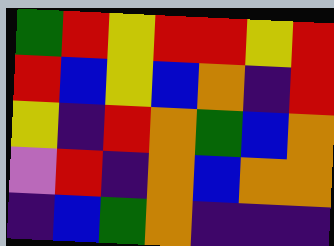[["green", "red", "yellow", "red", "red", "yellow", "red"], ["red", "blue", "yellow", "blue", "orange", "indigo", "red"], ["yellow", "indigo", "red", "orange", "green", "blue", "orange"], ["violet", "red", "indigo", "orange", "blue", "orange", "orange"], ["indigo", "blue", "green", "orange", "indigo", "indigo", "indigo"]]